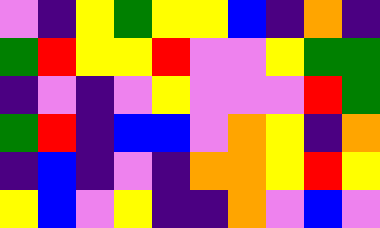[["violet", "indigo", "yellow", "green", "yellow", "yellow", "blue", "indigo", "orange", "indigo"], ["green", "red", "yellow", "yellow", "red", "violet", "violet", "yellow", "green", "green"], ["indigo", "violet", "indigo", "violet", "yellow", "violet", "violet", "violet", "red", "green"], ["green", "red", "indigo", "blue", "blue", "violet", "orange", "yellow", "indigo", "orange"], ["indigo", "blue", "indigo", "violet", "indigo", "orange", "orange", "yellow", "red", "yellow"], ["yellow", "blue", "violet", "yellow", "indigo", "indigo", "orange", "violet", "blue", "violet"]]